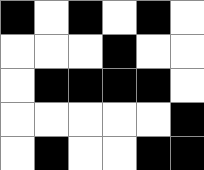[["black", "white", "black", "white", "black", "white"], ["white", "white", "white", "black", "white", "white"], ["white", "black", "black", "black", "black", "white"], ["white", "white", "white", "white", "white", "black"], ["white", "black", "white", "white", "black", "black"]]